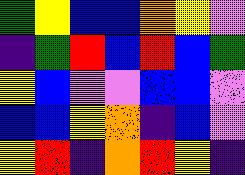[["green", "yellow", "blue", "blue", "orange", "yellow", "violet"], ["indigo", "green", "red", "blue", "red", "blue", "green"], ["yellow", "blue", "violet", "violet", "blue", "blue", "violet"], ["blue", "blue", "yellow", "orange", "indigo", "blue", "violet"], ["yellow", "red", "indigo", "orange", "red", "yellow", "indigo"]]